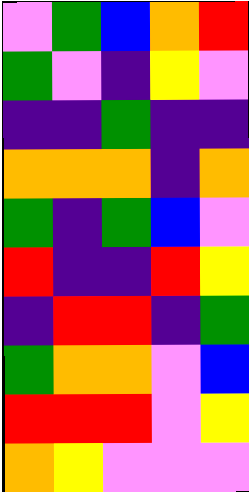[["violet", "green", "blue", "orange", "red"], ["green", "violet", "indigo", "yellow", "violet"], ["indigo", "indigo", "green", "indigo", "indigo"], ["orange", "orange", "orange", "indigo", "orange"], ["green", "indigo", "green", "blue", "violet"], ["red", "indigo", "indigo", "red", "yellow"], ["indigo", "red", "red", "indigo", "green"], ["green", "orange", "orange", "violet", "blue"], ["red", "red", "red", "violet", "yellow"], ["orange", "yellow", "violet", "violet", "violet"]]